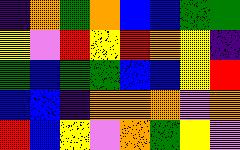[["indigo", "orange", "green", "orange", "blue", "blue", "green", "green"], ["yellow", "violet", "red", "yellow", "red", "orange", "yellow", "indigo"], ["green", "blue", "green", "green", "blue", "blue", "yellow", "red"], ["blue", "blue", "indigo", "orange", "orange", "orange", "violet", "orange"], ["red", "blue", "yellow", "violet", "orange", "green", "yellow", "violet"]]